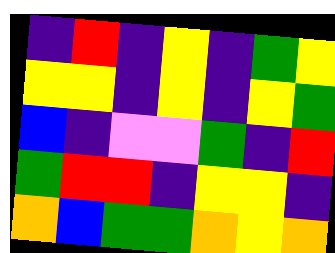[["indigo", "red", "indigo", "yellow", "indigo", "green", "yellow"], ["yellow", "yellow", "indigo", "yellow", "indigo", "yellow", "green"], ["blue", "indigo", "violet", "violet", "green", "indigo", "red"], ["green", "red", "red", "indigo", "yellow", "yellow", "indigo"], ["orange", "blue", "green", "green", "orange", "yellow", "orange"]]